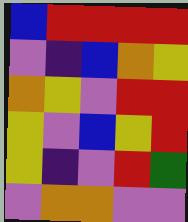[["blue", "red", "red", "red", "red"], ["violet", "indigo", "blue", "orange", "yellow"], ["orange", "yellow", "violet", "red", "red"], ["yellow", "violet", "blue", "yellow", "red"], ["yellow", "indigo", "violet", "red", "green"], ["violet", "orange", "orange", "violet", "violet"]]